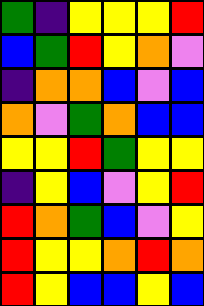[["green", "indigo", "yellow", "yellow", "yellow", "red"], ["blue", "green", "red", "yellow", "orange", "violet"], ["indigo", "orange", "orange", "blue", "violet", "blue"], ["orange", "violet", "green", "orange", "blue", "blue"], ["yellow", "yellow", "red", "green", "yellow", "yellow"], ["indigo", "yellow", "blue", "violet", "yellow", "red"], ["red", "orange", "green", "blue", "violet", "yellow"], ["red", "yellow", "yellow", "orange", "red", "orange"], ["red", "yellow", "blue", "blue", "yellow", "blue"]]